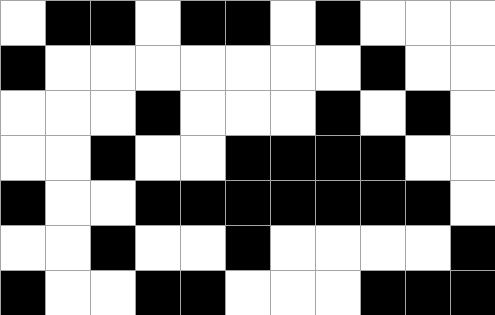[["white", "black", "black", "white", "black", "black", "white", "black", "white", "white", "white"], ["black", "white", "white", "white", "white", "white", "white", "white", "black", "white", "white"], ["white", "white", "white", "black", "white", "white", "white", "black", "white", "black", "white"], ["white", "white", "black", "white", "white", "black", "black", "black", "black", "white", "white"], ["black", "white", "white", "black", "black", "black", "black", "black", "black", "black", "white"], ["white", "white", "black", "white", "white", "black", "white", "white", "white", "white", "black"], ["black", "white", "white", "black", "black", "white", "white", "white", "black", "black", "black"]]